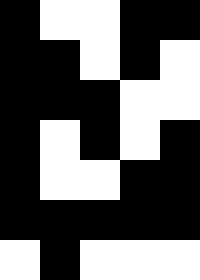[["black", "white", "white", "black", "black"], ["black", "black", "white", "black", "white"], ["black", "black", "black", "white", "white"], ["black", "white", "black", "white", "black"], ["black", "white", "white", "black", "black"], ["black", "black", "black", "black", "black"], ["white", "black", "white", "white", "white"]]